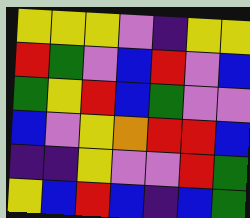[["yellow", "yellow", "yellow", "violet", "indigo", "yellow", "yellow"], ["red", "green", "violet", "blue", "red", "violet", "blue"], ["green", "yellow", "red", "blue", "green", "violet", "violet"], ["blue", "violet", "yellow", "orange", "red", "red", "blue"], ["indigo", "indigo", "yellow", "violet", "violet", "red", "green"], ["yellow", "blue", "red", "blue", "indigo", "blue", "green"]]